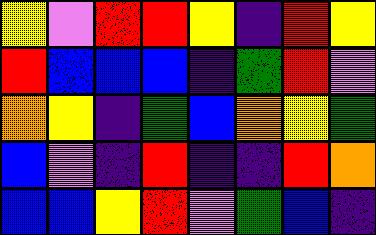[["yellow", "violet", "red", "red", "yellow", "indigo", "red", "yellow"], ["red", "blue", "blue", "blue", "indigo", "green", "red", "violet"], ["orange", "yellow", "indigo", "green", "blue", "orange", "yellow", "green"], ["blue", "violet", "indigo", "red", "indigo", "indigo", "red", "orange"], ["blue", "blue", "yellow", "red", "violet", "green", "blue", "indigo"]]